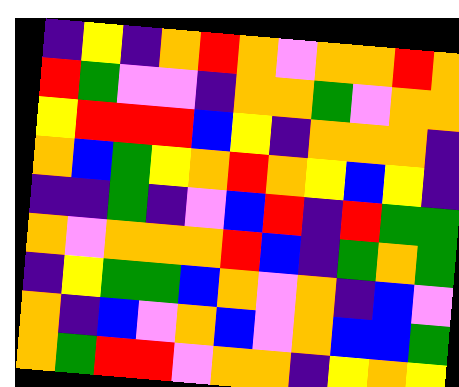[["indigo", "yellow", "indigo", "orange", "red", "orange", "violet", "orange", "orange", "red", "orange"], ["red", "green", "violet", "violet", "indigo", "orange", "orange", "green", "violet", "orange", "orange"], ["yellow", "red", "red", "red", "blue", "yellow", "indigo", "orange", "orange", "orange", "indigo"], ["orange", "blue", "green", "yellow", "orange", "red", "orange", "yellow", "blue", "yellow", "indigo"], ["indigo", "indigo", "green", "indigo", "violet", "blue", "red", "indigo", "red", "green", "green"], ["orange", "violet", "orange", "orange", "orange", "red", "blue", "indigo", "green", "orange", "green"], ["indigo", "yellow", "green", "green", "blue", "orange", "violet", "orange", "indigo", "blue", "violet"], ["orange", "indigo", "blue", "violet", "orange", "blue", "violet", "orange", "blue", "blue", "green"], ["orange", "green", "red", "red", "violet", "orange", "orange", "indigo", "yellow", "orange", "yellow"]]